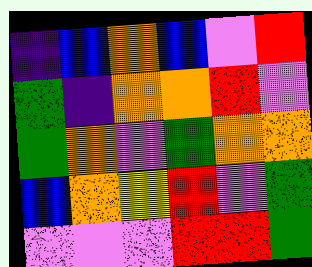[["indigo", "blue", "orange", "blue", "violet", "red"], ["green", "indigo", "orange", "orange", "red", "violet"], ["green", "orange", "violet", "green", "orange", "orange"], ["blue", "orange", "yellow", "red", "violet", "green"], ["violet", "violet", "violet", "red", "red", "green"]]